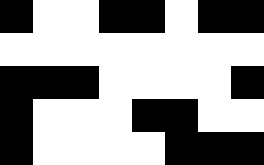[["black", "white", "white", "black", "black", "white", "black", "black"], ["white", "white", "white", "white", "white", "white", "white", "white"], ["black", "black", "black", "white", "white", "white", "white", "black"], ["black", "white", "white", "white", "black", "black", "white", "white"], ["black", "white", "white", "white", "white", "black", "black", "black"]]